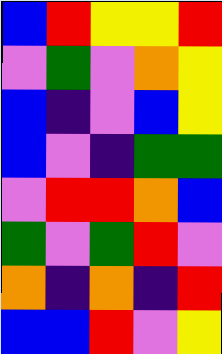[["blue", "red", "yellow", "yellow", "red"], ["violet", "green", "violet", "orange", "yellow"], ["blue", "indigo", "violet", "blue", "yellow"], ["blue", "violet", "indigo", "green", "green"], ["violet", "red", "red", "orange", "blue"], ["green", "violet", "green", "red", "violet"], ["orange", "indigo", "orange", "indigo", "red"], ["blue", "blue", "red", "violet", "yellow"]]